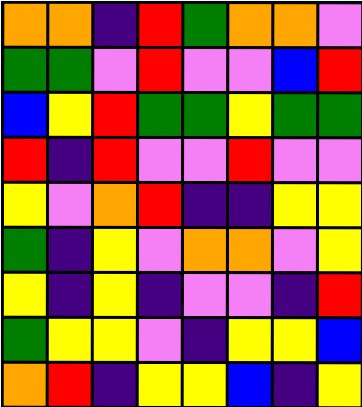[["orange", "orange", "indigo", "red", "green", "orange", "orange", "violet"], ["green", "green", "violet", "red", "violet", "violet", "blue", "red"], ["blue", "yellow", "red", "green", "green", "yellow", "green", "green"], ["red", "indigo", "red", "violet", "violet", "red", "violet", "violet"], ["yellow", "violet", "orange", "red", "indigo", "indigo", "yellow", "yellow"], ["green", "indigo", "yellow", "violet", "orange", "orange", "violet", "yellow"], ["yellow", "indigo", "yellow", "indigo", "violet", "violet", "indigo", "red"], ["green", "yellow", "yellow", "violet", "indigo", "yellow", "yellow", "blue"], ["orange", "red", "indigo", "yellow", "yellow", "blue", "indigo", "yellow"]]